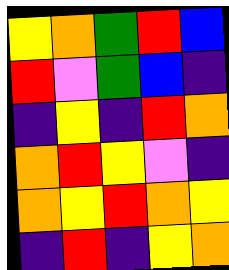[["yellow", "orange", "green", "red", "blue"], ["red", "violet", "green", "blue", "indigo"], ["indigo", "yellow", "indigo", "red", "orange"], ["orange", "red", "yellow", "violet", "indigo"], ["orange", "yellow", "red", "orange", "yellow"], ["indigo", "red", "indigo", "yellow", "orange"]]